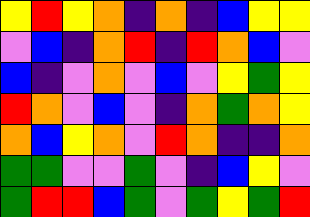[["yellow", "red", "yellow", "orange", "indigo", "orange", "indigo", "blue", "yellow", "yellow"], ["violet", "blue", "indigo", "orange", "red", "indigo", "red", "orange", "blue", "violet"], ["blue", "indigo", "violet", "orange", "violet", "blue", "violet", "yellow", "green", "yellow"], ["red", "orange", "violet", "blue", "violet", "indigo", "orange", "green", "orange", "yellow"], ["orange", "blue", "yellow", "orange", "violet", "red", "orange", "indigo", "indigo", "orange"], ["green", "green", "violet", "violet", "green", "violet", "indigo", "blue", "yellow", "violet"], ["green", "red", "red", "blue", "green", "violet", "green", "yellow", "green", "red"]]